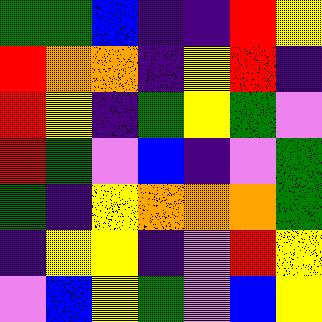[["green", "green", "blue", "indigo", "indigo", "red", "yellow"], ["red", "orange", "orange", "indigo", "yellow", "red", "indigo"], ["red", "yellow", "indigo", "green", "yellow", "green", "violet"], ["red", "green", "violet", "blue", "indigo", "violet", "green"], ["green", "indigo", "yellow", "orange", "orange", "orange", "green"], ["indigo", "yellow", "yellow", "indigo", "violet", "red", "yellow"], ["violet", "blue", "yellow", "green", "violet", "blue", "yellow"]]